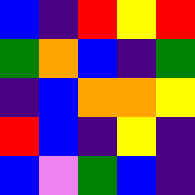[["blue", "indigo", "red", "yellow", "red"], ["green", "orange", "blue", "indigo", "green"], ["indigo", "blue", "orange", "orange", "yellow"], ["red", "blue", "indigo", "yellow", "indigo"], ["blue", "violet", "green", "blue", "indigo"]]